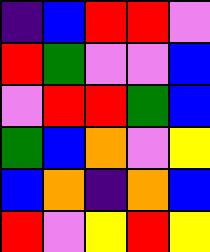[["indigo", "blue", "red", "red", "violet"], ["red", "green", "violet", "violet", "blue"], ["violet", "red", "red", "green", "blue"], ["green", "blue", "orange", "violet", "yellow"], ["blue", "orange", "indigo", "orange", "blue"], ["red", "violet", "yellow", "red", "yellow"]]